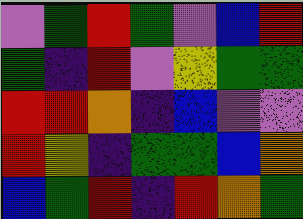[["violet", "green", "red", "green", "violet", "blue", "red"], ["green", "indigo", "red", "violet", "yellow", "green", "green"], ["red", "red", "orange", "indigo", "blue", "violet", "violet"], ["red", "yellow", "indigo", "green", "green", "blue", "orange"], ["blue", "green", "red", "indigo", "red", "orange", "green"]]